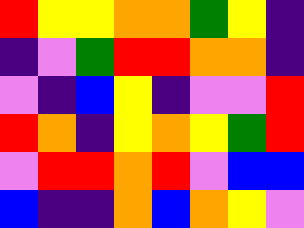[["red", "yellow", "yellow", "orange", "orange", "green", "yellow", "indigo"], ["indigo", "violet", "green", "red", "red", "orange", "orange", "indigo"], ["violet", "indigo", "blue", "yellow", "indigo", "violet", "violet", "red"], ["red", "orange", "indigo", "yellow", "orange", "yellow", "green", "red"], ["violet", "red", "red", "orange", "red", "violet", "blue", "blue"], ["blue", "indigo", "indigo", "orange", "blue", "orange", "yellow", "violet"]]